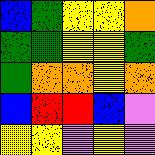[["blue", "green", "yellow", "yellow", "orange"], ["green", "green", "yellow", "yellow", "green"], ["green", "orange", "orange", "yellow", "orange"], ["blue", "red", "red", "blue", "violet"], ["yellow", "yellow", "violet", "yellow", "violet"]]